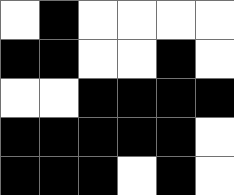[["white", "black", "white", "white", "white", "white"], ["black", "black", "white", "white", "black", "white"], ["white", "white", "black", "black", "black", "black"], ["black", "black", "black", "black", "black", "white"], ["black", "black", "black", "white", "black", "white"]]